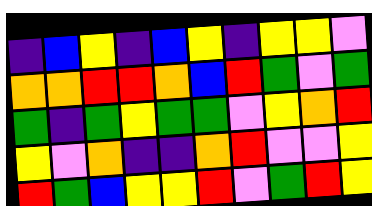[["indigo", "blue", "yellow", "indigo", "blue", "yellow", "indigo", "yellow", "yellow", "violet"], ["orange", "orange", "red", "red", "orange", "blue", "red", "green", "violet", "green"], ["green", "indigo", "green", "yellow", "green", "green", "violet", "yellow", "orange", "red"], ["yellow", "violet", "orange", "indigo", "indigo", "orange", "red", "violet", "violet", "yellow"], ["red", "green", "blue", "yellow", "yellow", "red", "violet", "green", "red", "yellow"]]